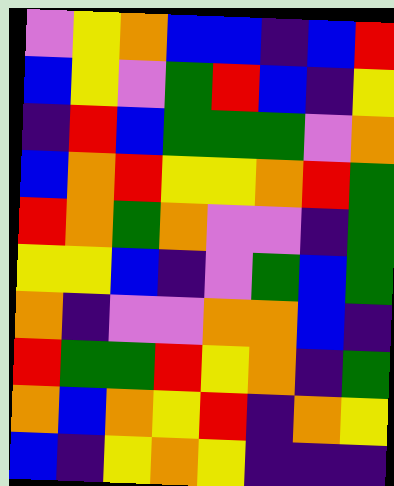[["violet", "yellow", "orange", "blue", "blue", "indigo", "blue", "red"], ["blue", "yellow", "violet", "green", "red", "blue", "indigo", "yellow"], ["indigo", "red", "blue", "green", "green", "green", "violet", "orange"], ["blue", "orange", "red", "yellow", "yellow", "orange", "red", "green"], ["red", "orange", "green", "orange", "violet", "violet", "indigo", "green"], ["yellow", "yellow", "blue", "indigo", "violet", "green", "blue", "green"], ["orange", "indigo", "violet", "violet", "orange", "orange", "blue", "indigo"], ["red", "green", "green", "red", "yellow", "orange", "indigo", "green"], ["orange", "blue", "orange", "yellow", "red", "indigo", "orange", "yellow"], ["blue", "indigo", "yellow", "orange", "yellow", "indigo", "indigo", "indigo"]]